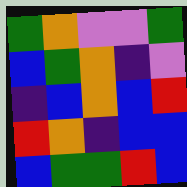[["green", "orange", "violet", "violet", "green"], ["blue", "green", "orange", "indigo", "violet"], ["indigo", "blue", "orange", "blue", "red"], ["red", "orange", "indigo", "blue", "blue"], ["blue", "green", "green", "red", "blue"]]